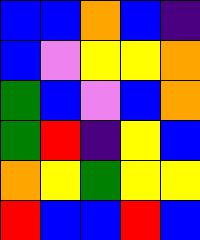[["blue", "blue", "orange", "blue", "indigo"], ["blue", "violet", "yellow", "yellow", "orange"], ["green", "blue", "violet", "blue", "orange"], ["green", "red", "indigo", "yellow", "blue"], ["orange", "yellow", "green", "yellow", "yellow"], ["red", "blue", "blue", "red", "blue"]]